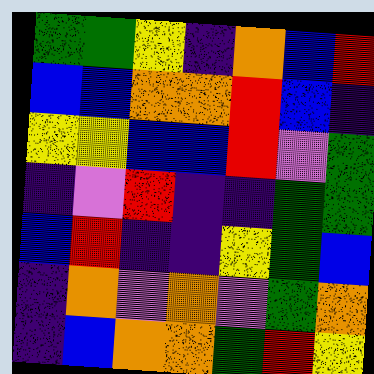[["green", "green", "yellow", "indigo", "orange", "blue", "red"], ["blue", "blue", "orange", "orange", "red", "blue", "indigo"], ["yellow", "yellow", "blue", "blue", "red", "violet", "green"], ["indigo", "violet", "red", "indigo", "indigo", "green", "green"], ["blue", "red", "indigo", "indigo", "yellow", "green", "blue"], ["indigo", "orange", "violet", "orange", "violet", "green", "orange"], ["indigo", "blue", "orange", "orange", "green", "red", "yellow"]]